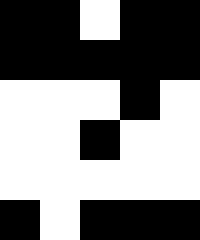[["black", "black", "white", "black", "black"], ["black", "black", "black", "black", "black"], ["white", "white", "white", "black", "white"], ["white", "white", "black", "white", "white"], ["white", "white", "white", "white", "white"], ["black", "white", "black", "black", "black"]]